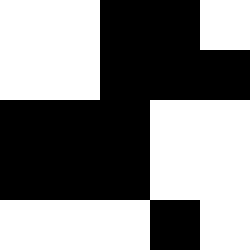[["white", "white", "black", "black", "white"], ["white", "white", "black", "black", "black"], ["black", "black", "black", "white", "white"], ["black", "black", "black", "white", "white"], ["white", "white", "white", "black", "white"]]